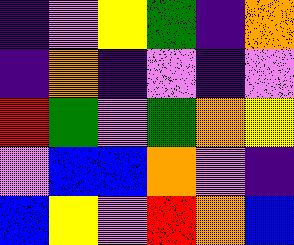[["indigo", "violet", "yellow", "green", "indigo", "orange"], ["indigo", "orange", "indigo", "violet", "indigo", "violet"], ["red", "green", "violet", "green", "orange", "yellow"], ["violet", "blue", "blue", "orange", "violet", "indigo"], ["blue", "yellow", "violet", "red", "orange", "blue"]]